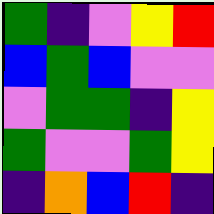[["green", "indigo", "violet", "yellow", "red"], ["blue", "green", "blue", "violet", "violet"], ["violet", "green", "green", "indigo", "yellow"], ["green", "violet", "violet", "green", "yellow"], ["indigo", "orange", "blue", "red", "indigo"]]